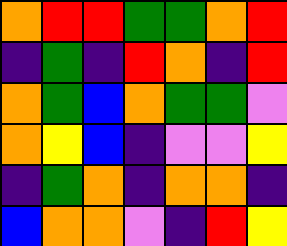[["orange", "red", "red", "green", "green", "orange", "red"], ["indigo", "green", "indigo", "red", "orange", "indigo", "red"], ["orange", "green", "blue", "orange", "green", "green", "violet"], ["orange", "yellow", "blue", "indigo", "violet", "violet", "yellow"], ["indigo", "green", "orange", "indigo", "orange", "orange", "indigo"], ["blue", "orange", "orange", "violet", "indigo", "red", "yellow"]]